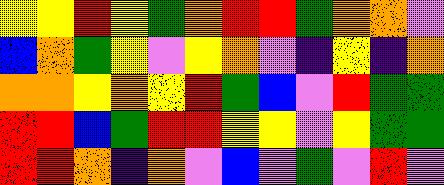[["yellow", "yellow", "red", "yellow", "green", "orange", "red", "red", "green", "orange", "orange", "violet"], ["blue", "orange", "green", "yellow", "violet", "yellow", "orange", "violet", "indigo", "yellow", "indigo", "orange"], ["orange", "orange", "yellow", "orange", "yellow", "red", "green", "blue", "violet", "red", "green", "green"], ["red", "red", "blue", "green", "red", "red", "yellow", "yellow", "violet", "yellow", "green", "green"], ["red", "red", "orange", "indigo", "orange", "violet", "blue", "violet", "green", "violet", "red", "violet"]]